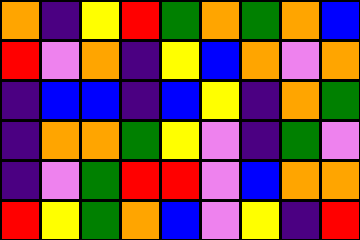[["orange", "indigo", "yellow", "red", "green", "orange", "green", "orange", "blue"], ["red", "violet", "orange", "indigo", "yellow", "blue", "orange", "violet", "orange"], ["indigo", "blue", "blue", "indigo", "blue", "yellow", "indigo", "orange", "green"], ["indigo", "orange", "orange", "green", "yellow", "violet", "indigo", "green", "violet"], ["indigo", "violet", "green", "red", "red", "violet", "blue", "orange", "orange"], ["red", "yellow", "green", "orange", "blue", "violet", "yellow", "indigo", "red"]]